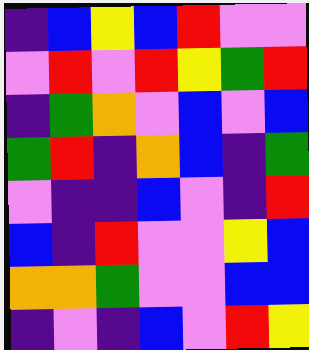[["indigo", "blue", "yellow", "blue", "red", "violet", "violet"], ["violet", "red", "violet", "red", "yellow", "green", "red"], ["indigo", "green", "orange", "violet", "blue", "violet", "blue"], ["green", "red", "indigo", "orange", "blue", "indigo", "green"], ["violet", "indigo", "indigo", "blue", "violet", "indigo", "red"], ["blue", "indigo", "red", "violet", "violet", "yellow", "blue"], ["orange", "orange", "green", "violet", "violet", "blue", "blue"], ["indigo", "violet", "indigo", "blue", "violet", "red", "yellow"]]